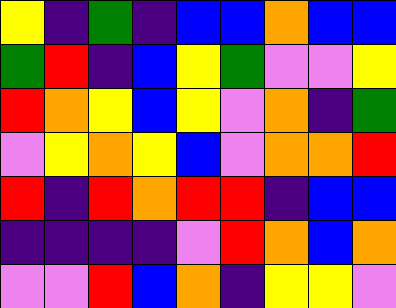[["yellow", "indigo", "green", "indigo", "blue", "blue", "orange", "blue", "blue"], ["green", "red", "indigo", "blue", "yellow", "green", "violet", "violet", "yellow"], ["red", "orange", "yellow", "blue", "yellow", "violet", "orange", "indigo", "green"], ["violet", "yellow", "orange", "yellow", "blue", "violet", "orange", "orange", "red"], ["red", "indigo", "red", "orange", "red", "red", "indigo", "blue", "blue"], ["indigo", "indigo", "indigo", "indigo", "violet", "red", "orange", "blue", "orange"], ["violet", "violet", "red", "blue", "orange", "indigo", "yellow", "yellow", "violet"]]